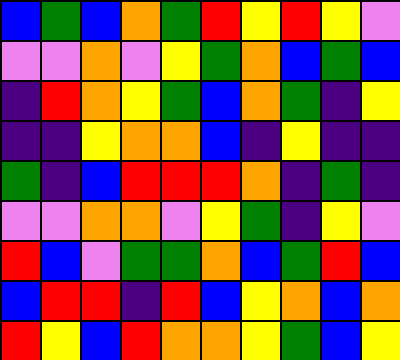[["blue", "green", "blue", "orange", "green", "red", "yellow", "red", "yellow", "violet"], ["violet", "violet", "orange", "violet", "yellow", "green", "orange", "blue", "green", "blue"], ["indigo", "red", "orange", "yellow", "green", "blue", "orange", "green", "indigo", "yellow"], ["indigo", "indigo", "yellow", "orange", "orange", "blue", "indigo", "yellow", "indigo", "indigo"], ["green", "indigo", "blue", "red", "red", "red", "orange", "indigo", "green", "indigo"], ["violet", "violet", "orange", "orange", "violet", "yellow", "green", "indigo", "yellow", "violet"], ["red", "blue", "violet", "green", "green", "orange", "blue", "green", "red", "blue"], ["blue", "red", "red", "indigo", "red", "blue", "yellow", "orange", "blue", "orange"], ["red", "yellow", "blue", "red", "orange", "orange", "yellow", "green", "blue", "yellow"]]